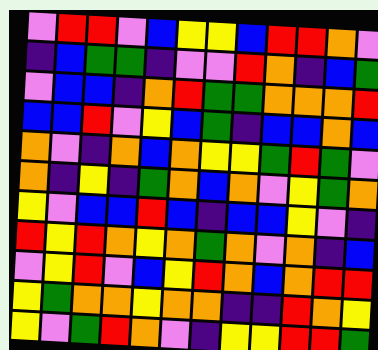[["violet", "red", "red", "violet", "blue", "yellow", "yellow", "blue", "red", "red", "orange", "violet"], ["indigo", "blue", "green", "green", "indigo", "violet", "violet", "red", "orange", "indigo", "blue", "green"], ["violet", "blue", "blue", "indigo", "orange", "red", "green", "green", "orange", "orange", "orange", "red"], ["blue", "blue", "red", "violet", "yellow", "blue", "green", "indigo", "blue", "blue", "orange", "blue"], ["orange", "violet", "indigo", "orange", "blue", "orange", "yellow", "yellow", "green", "red", "green", "violet"], ["orange", "indigo", "yellow", "indigo", "green", "orange", "blue", "orange", "violet", "yellow", "green", "orange"], ["yellow", "violet", "blue", "blue", "red", "blue", "indigo", "blue", "blue", "yellow", "violet", "indigo"], ["red", "yellow", "red", "orange", "yellow", "orange", "green", "orange", "violet", "orange", "indigo", "blue"], ["violet", "yellow", "red", "violet", "blue", "yellow", "red", "orange", "blue", "orange", "red", "red"], ["yellow", "green", "orange", "orange", "yellow", "orange", "orange", "indigo", "indigo", "red", "orange", "yellow"], ["yellow", "violet", "green", "red", "orange", "violet", "indigo", "yellow", "yellow", "red", "red", "green"]]